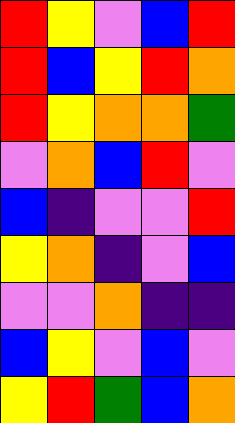[["red", "yellow", "violet", "blue", "red"], ["red", "blue", "yellow", "red", "orange"], ["red", "yellow", "orange", "orange", "green"], ["violet", "orange", "blue", "red", "violet"], ["blue", "indigo", "violet", "violet", "red"], ["yellow", "orange", "indigo", "violet", "blue"], ["violet", "violet", "orange", "indigo", "indigo"], ["blue", "yellow", "violet", "blue", "violet"], ["yellow", "red", "green", "blue", "orange"]]